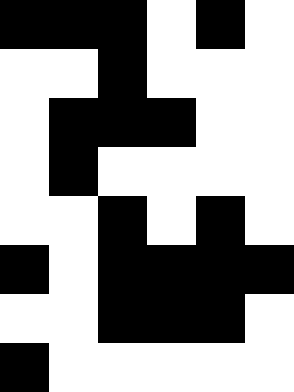[["black", "black", "black", "white", "black", "white"], ["white", "white", "black", "white", "white", "white"], ["white", "black", "black", "black", "white", "white"], ["white", "black", "white", "white", "white", "white"], ["white", "white", "black", "white", "black", "white"], ["black", "white", "black", "black", "black", "black"], ["white", "white", "black", "black", "black", "white"], ["black", "white", "white", "white", "white", "white"]]